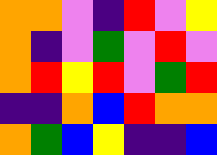[["orange", "orange", "violet", "indigo", "red", "violet", "yellow"], ["orange", "indigo", "violet", "green", "violet", "red", "violet"], ["orange", "red", "yellow", "red", "violet", "green", "red"], ["indigo", "indigo", "orange", "blue", "red", "orange", "orange"], ["orange", "green", "blue", "yellow", "indigo", "indigo", "blue"]]